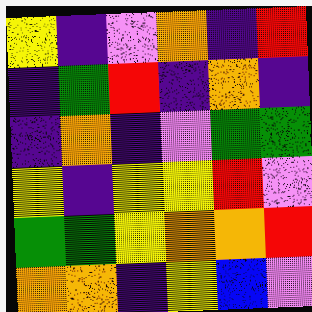[["yellow", "indigo", "violet", "orange", "indigo", "red"], ["indigo", "green", "red", "indigo", "orange", "indigo"], ["indigo", "orange", "indigo", "violet", "green", "green"], ["yellow", "indigo", "yellow", "yellow", "red", "violet"], ["green", "green", "yellow", "orange", "orange", "red"], ["orange", "orange", "indigo", "yellow", "blue", "violet"]]